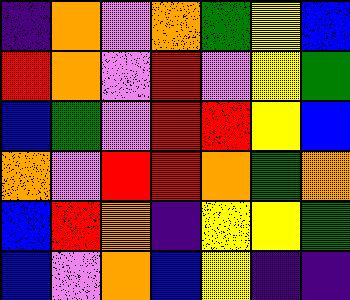[["indigo", "orange", "violet", "orange", "green", "yellow", "blue"], ["red", "orange", "violet", "red", "violet", "yellow", "green"], ["blue", "green", "violet", "red", "red", "yellow", "blue"], ["orange", "violet", "red", "red", "orange", "green", "orange"], ["blue", "red", "orange", "indigo", "yellow", "yellow", "green"], ["blue", "violet", "orange", "blue", "yellow", "indigo", "indigo"]]